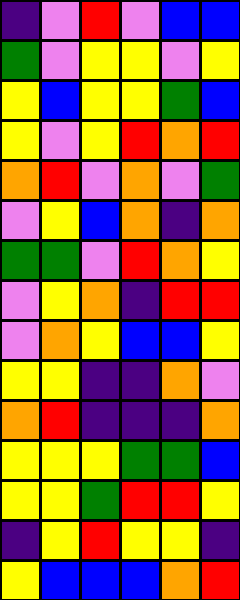[["indigo", "violet", "red", "violet", "blue", "blue"], ["green", "violet", "yellow", "yellow", "violet", "yellow"], ["yellow", "blue", "yellow", "yellow", "green", "blue"], ["yellow", "violet", "yellow", "red", "orange", "red"], ["orange", "red", "violet", "orange", "violet", "green"], ["violet", "yellow", "blue", "orange", "indigo", "orange"], ["green", "green", "violet", "red", "orange", "yellow"], ["violet", "yellow", "orange", "indigo", "red", "red"], ["violet", "orange", "yellow", "blue", "blue", "yellow"], ["yellow", "yellow", "indigo", "indigo", "orange", "violet"], ["orange", "red", "indigo", "indigo", "indigo", "orange"], ["yellow", "yellow", "yellow", "green", "green", "blue"], ["yellow", "yellow", "green", "red", "red", "yellow"], ["indigo", "yellow", "red", "yellow", "yellow", "indigo"], ["yellow", "blue", "blue", "blue", "orange", "red"]]